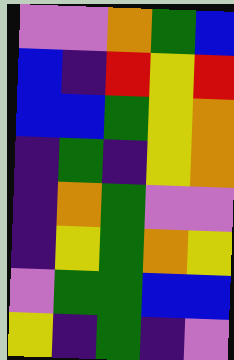[["violet", "violet", "orange", "green", "blue"], ["blue", "indigo", "red", "yellow", "red"], ["blue", "blue", "green", "yellow", "orange"], ["indigo", "green", "indigo", "yellow", "orange"], ["indigo", "orange", "green", "violet", "violet"], ["indigo", "yellow", "green", "orange", "yellow"], ["violet", "green", "green", "blue", "blue"], ["yellow", "indigo", "green", "indigo", "violet"]]